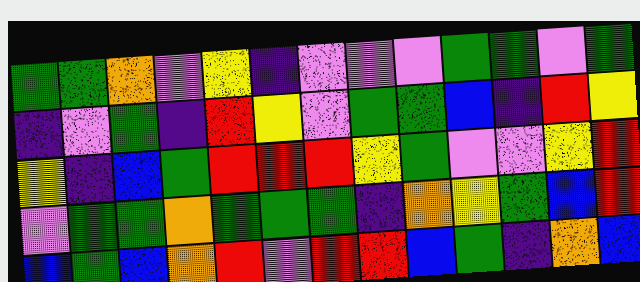[["green", "green", "orange", "violet", "yellow", "indigo", "violet", "violet", "violet", "green", "green", "violet", "green"], ["indigo", "violet", "green", "indigo", "red", "yellow", "violet", "green", "green", "blue", "indigo", "red", "yellow"], ["yellow", "indigo", "blue", "green", "red", "red", "red", "yellow", "green", "violet", "violet", "yellow", "red"], ["violet", "green", "green", "orange", "green", "green", "green", "indigo", "orange", "yellow", "green", "blue", "red"], ["blue", "green", "blue", "orange", "red", "violet", "red", "red", "blue", "green", "indigo", "orange", "blue"]]